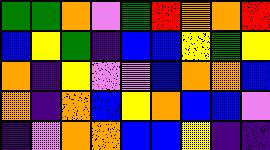[["green", "green", "orange", "violet", "green", "red", "orange", "orange", "red"], ["blue", "yellow", "green", "indigo", "blue", "blue", "yellow", "green", "yellow"], ["orange", "indigo", "yellow", "violet", "violet", "blue", "orange", "orange", "blue"], ["orange", "indigo", "orange", "blue", "yellow", "orange", "blue", "blue", "violet"], ["indigo", "violet", "orange", "orange", "blue", "blue", "yellow", "indigo", "indigo"]]